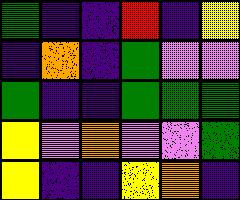[["green", "indigo", "indigo", "red", "indigo", "yellow"], ["indigo", "orange", "indigo", "green", "violet", "violet"], ["green", "indigo", "indigo", "green", "green", "green"], ["yellow", "violet", "orange", "violet", "violet", "green"], ["yellow", "indigo", "indigo", "yellow", "orange", "indigo"]]